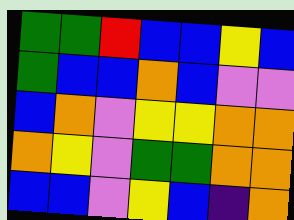[["green", "green", "red", "blue", "blue", "yellow", "blue"], ["green", "blue", "blue", "orange", "blue", "violet", "violet"], ["blue", "orange", "violet", "yellow", "yellow", "orange", "orange"], ["orange", "yellow", "violet", "green", "green", "orange", "orange"], ["blue", "blue", "violet", "yellow", "blue", "indigo", "orange"]]